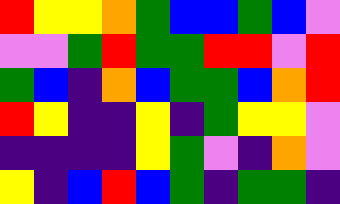[["red", "yellow", "yellow", "orange", "green", "blue", "blue", "green", "blue", "violet"], ["violet", "violet", "green", "red", "green", "green", "red", "red", "violet", "red"], ["green", "blue", "indigo", "orange", "blue", "green", "green", "blue", "orange", "red"], ["red", "yellow", "indigo", "indigo", "yellow", "indigo", "green", "yellow", "yellow", "violet"], ["indigo", "indigo", "indigo", "indigo", "yellow", "green", "violet", "indigo", "orange", "violet"], ["yellow", "indigo", "blue", "red", "blue", "green", "indigo", "green", "green", "indigo"]]